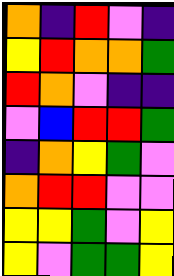[["orange", "indigo", "red", "violet", "indigo"], ["yellow", "red", "orange", "orange", "green"], ["red", "orange", "violet", "indigo", "indigo"], ["violet", "blue", "red", "red", "green"], ["indigo", "orange", "yellow", "green", "violet"], ["orange", "red", "red", "violet", "violet"], ["yellow", "yellow", "green", "violet", "yellow"], ["yellow", "violet", "green", "green", "yellow"]]